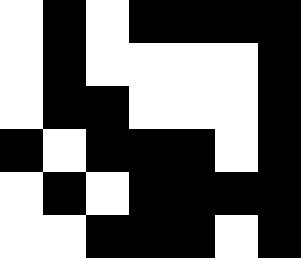[["white", "black", "white", "black", "black", "black", "black"], ["white", "black", "white", "white", "white", "white", "black"], ["white", "black", "black", "white", "white", "white", "black"], ["black", "white", "black", "black", "black", "white", "black"], ["white", "black", "white", "black", "black", "black", "black"], ["white", "white", "black", "black", "black", "white", "black"]]